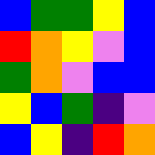[["blue", "green", "green", "yellow", "blue"], ["red", "orange", "yellow", "violet", "blue"], ["green", "orange", "violet", "blue", "blue"], ["yellow", "blue", "green", "indigo", "violet"], ["blue", "yellow", "indigo", "red", "orange"]]